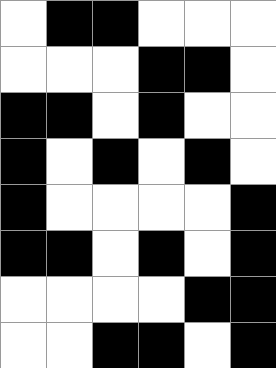[["white", "black", "black", "white", "white", "white"], ["white", "white", "white", "black", "black", "white"], ["black", "black", "white", "black", "white", "white"], ["black", "white", "black", "white", "black", "white"], ["black", "white", "white", "white", "white", "black"], ["black", "black", "white", "black", "white", "black"], ["white", "white", "white", "white", "black", "black"], ["white", "white", "black", "black", "white", "black"]]